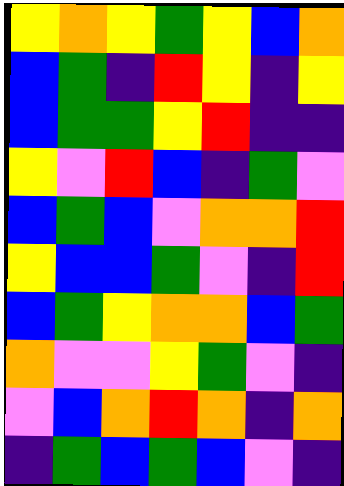[["yellow", "orange", "yellow", "green", "yellow", "blue", "orange"], ["blue", "green", "indigo", "red", "yellow", "indigo", "yellow"], ["blue", "green", "green", "yellow", "red", "indigo", "indigo"], ["yellow", "violet", "red", "blue", "indigo", "green", "violet"], ["blue", "green", "blue", "violet", "orange", "orange", "red"], ["yellow", "blue", "blue", "green", "violet", "indigo", "red"], ["blue", "green", "yellow", "orange", "orange", "blue", "green"], ["orange", "violet", "violet", "yellow", "green", "violet", "indigo"], ["violet", "blue", "orange", "red", "orange", "indigo", "orange"], ["indigo", "green", "blue", "green", "blue", "violet", "indigo"]]